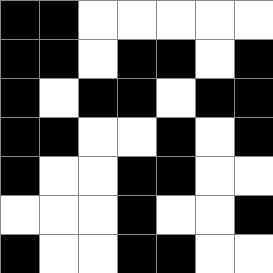[["black", "black", "white", "white", "white", "white", "white"], ["black", "black", "white", "black", "black", "white", "black"], ["black", "white", "black", "black", "white", "black", "black"], ["black", "black", "white", "white", "black", "white", "black"], ["black", "white", "white", "black", "black", "white", "white"], ["white", "white", "white", "black", "white", "white", "black"], ["black", "white", "white", "black", "black", "white", "white"]]